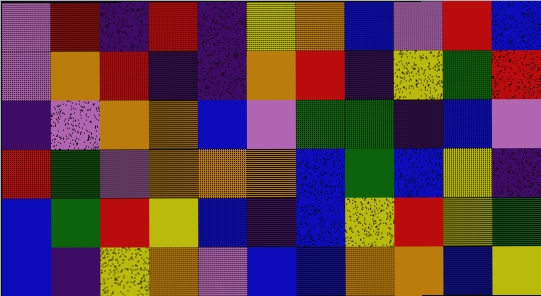[["violet", "red", "indigo", "red", "indigo", "yellow", "orange", "blue", "violet", "red", "blue"], ["violet", "orange", "red", "indigo", "indigo", "orange", "red", "indigo", "yellow", "green", "red"], ["indigo", "violet", "orange", "orange", "blue", "violet", "green", "green", "indigo", "blue", "violet"], ["red", "green", "violet", "orange", "orange", "orange", "blue", "green", "blue", "yellow", "indigo"], ["blue", "green", "red", "yellow", "blue", "indigo", "blue", "yellow", "red", "yellow", "green"], ["blue", "indigo", "yellow", "orange", "violet", "blue", "blue", "orange", "orange", "blue", "yellow"]]